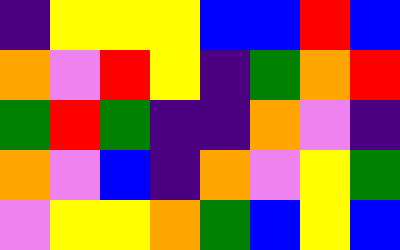[["indigo", "yellow", "yellow", "yellow", "blue", "blue", "red", "blue"], ["orange", "violet", "red", "yellow", "indigo", "green", "orange", "red"], ["green", "red", "green", "indigo", "indigo", "orange", "violet", "indigo"], ["orange", "violet", "blue", "indigo", "orange", "violet", "yellow", "green"], ["violet", "yellow", "yellow", "orange", "green", "blue", "yellow", "blue"]]